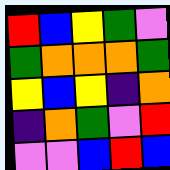[["red", "blue", "yellow", "green", "violet"], ["green", "orange", "orange", "orange", "green"], ["yellow", "blue", "yellow", "indigo", "orange"], ["indigo", "orange", "green", "violet", "red"], ["violet", "violet", "blue", "red", "blue"]]